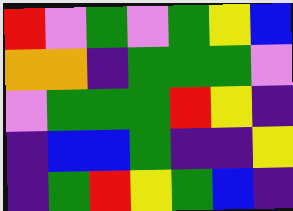[["red", "violet", "green", "violet", "green", "yellow", "blue"], ["orange", "orange", "indigo", "green", "green", "green", "violet"], ["violet", "green", "green", "green", "red", "yellow", "indigo"], ["indigo", "blue", "blue", "green", "indigo", "indigo", "yellow"], ["indigo", "green", "red", "yellow", "green", "blue", "indigo"]]